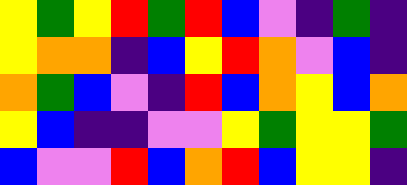[["yellow", "green", "yellow", "red", "green", "red", "blue", "violet", "indigo", "green", "indigo"], ["yellow", "orange", "orange", "indigo", "blue", "yellow", "red", "orange", "violet", "blue", "indigo"], ["orange", "green", "blue", "violet", "indigo", "red", "blue", "orange", "yellow", "blue", "orange"], ["yellow", "blue", "indigo", "indigo", "violet", "violet", "yellow", "green", "yellow", "yellow", "green"], ["blue", "violet", "violet", "red", "blue", "orange", "red", "blue", "yellow", "yellow", "indigo"]]